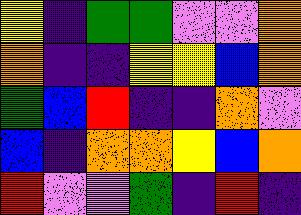[["yellow", "indigo", "green", "green", "violet", "violet", "orange"], ["orange", "indigo", "indigo", "yellow", "yellow", "blue", "orange"], ["green", "blue", "red", "indigo", "indigo", "orange", "violet"], ["blue", "indigo", "orange", "orange", "yellow", "blue", "orange"], ["red", "violet", "violet", "green", "indigo", "red", "indigo"]]